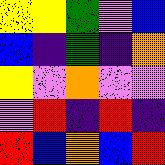[["yellow", "yellow", "green", "violet", "blue"], ["blue", "indigo", "green", "indigo", "orange"], ["yellow", "violet", "orange", "violet", "violet"], ["violet", "red", "indigo", "red", "indigo"], ["red", "blue", "orange", "blue", "red"]]